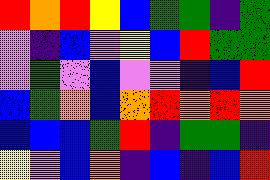[["red", "orange", "red", "yellow", "blue", "green", "green", "indigo", "green"], ["violet", "indigo", "blue", "violet", "yellow", "blue", "red", "green", "green"], ["violet", "green", "violet", "blue", "violet", "violet", "indigo", "blue", "red"], ["blue", "green", "orange", "blue", "orange", "red", "orange", "red", "orange"], ["blue", "blue", "blue", "green", "red", "indigo", "green", "green", "indigo"], ["yellow", "violet", "blue", "orange", "indigo", "blue", "indigo", "blue", "red"]]